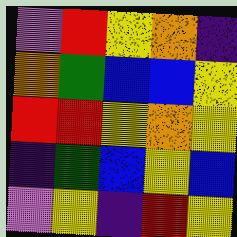[["violet", "red", "yellow", "orange", "indigo"], ["orange", "green", "blue", "blue", "yellow"], ["red", "red", "yellow", "orange", "yellow"], ["indigo", "green", "blue", "yellow", "blue"], ["violet", "yellow", "indigo", "red", "yellow"]]